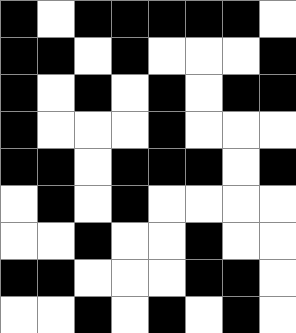[["black", "white", "black", "black", "black", "black", "black", "white"], ["black", "black", "white", "black", "white", "white", "white", "black"], ["black", "white", "black", "white", "black", "white", "black", "black"], ["black", "white", "white", "white", "black", "white", "white", "white"], ["black", "black", "white", "black", "black", "black", "white", "black"], ["white", "black", "white", "black", "white", "white", "white", "white"], ["white", "white", "black", "white", "white", "black", "white", "white"], ["black", "black", "white", "white", "white", "black", "black", "white"], ["white", "white", "black", "white", "black", "white", "black", "white"]]